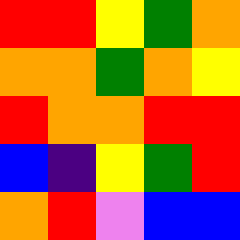[["red", "red", "yellow", "green", "orange"], ["orange", "orange", "green", "orange", "yellow"], ["red", "orange", "orange", "red", "red"], ["blue", "indigo", "yellow", "green", "red"], ["orange", "red", "violet", "blue", "blue"]]